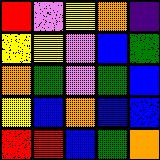[["red", "violet", "yellow", "orange", "indigo"], ["yellow", "yellow", "violet", "blue", "green"], ["orange", "green", "violet", "green", "blue"], ["yellow", "blue", "orange", "blue", "blue"], ["red", "red", "blue", "green", "orange"]]